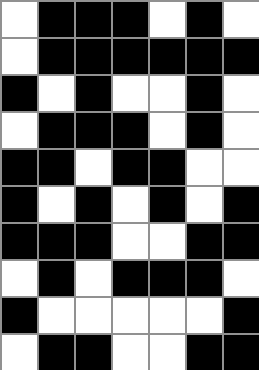[["white", "black", "black", "black", "white", "black", "white"], ["white", "black", "black", "black", "black", "black", "black"], ["black", "white", "black", "white", "white", "black", "white"], ["white", "black", "black", "black", "white", "black", "white"], ["black", "black", "white", "black", "black", "white", "white"], ["black", "white", "black", "white", "black", "white", "black"], ["black", "black", "black", "white", "white", "black", "black"], ["white", "black", "white", "black", "black", "black", "white"], ["black", "white", "white", "white", "white", "white", "black"], ["white", "black", "black", "white", "white", "black", "black"]]